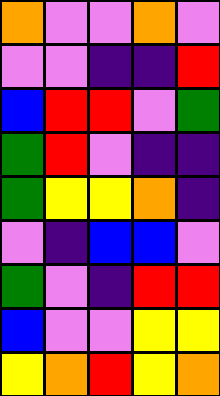[["orange", "violet", "violet", "orange", "violet"], ["violet", "violet", "indigo", "indigo", "red"], ["blue", "red", "red", "violet", "green"], ["green", "red", "violet", "indigo", "indigo"], ["green", "yellow", "yellow", "orange", "indigo"], ["violet", "indigo", "blue", "blue", "violet"], ["green", "violet", "indigo", "red", "red"], ["blue", "violet", "violet", "yellow", "yellow"], ["yellow", "orange", "red", "yellow", "orange"]]